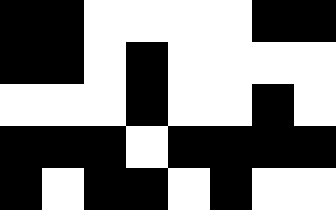[["black", "black", "white", "white", "white", "white", "black", "black"], ["black", "black", "white", "black", "white", "white", "white", "white"], ["white", "white", "white", "black", "white", "white", "black", "white"], ["black", "black", "black", "white", "black", "black", "black", "black"], ["black", "white", "black", "black", "white", "black", "white", "white"]]